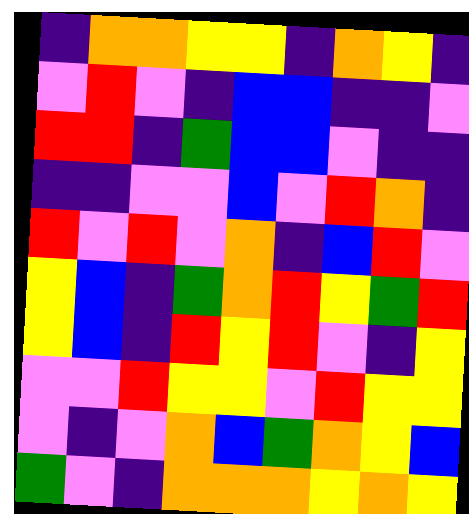[["indigo", "orange", "orange", "yellow", "yellow", "indigo", "orange", "yellow", "indigo"], ["violet", "red", "violet", "indigo", "blue", "blue", "indigo", "indigo", "violet"], ["red", "red", "indigo", "green", "blue", "blue", "violet", "indigo", "indigo"], ["indigo", "indigo", "violet", "violet", "blue", "violet", "red", "orange", "indigo"], ["red", "violet", "red", "violet", "orange", "indigo", "blue", "red", "violet"], ["yellow", "blue", "indigo", "green", "orange", "red", "yellow", "green", "red"], ["yellow", "blue", "indigo", "red", "yellow", "red", "violet", "indigo", "yellow"], ["violet", "violet", "red", "yellow", "yellow", "violet", "red", "yellow", "yellow"], ["violet", "indigo", "violet", "orange", "blue", "green", "orange", "yellow", "blue"], ["green", "violet", "indigo", "orange", "orange", "orange", "yellow", "orange", "yellow"]]